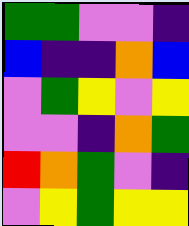[["green", "green", "violet", "violet", "indigo"], ["blue", "indigo", "indigo", "orange", "blue"], ["violet", "green", "yellow", "violet", "yellow"], ["violet", "violet", "indigo", "orange", "green"], ["red", "orange", "green", "violet", "indigo"], ["violet", "yellow", "green", "yellow", "yellow"]]